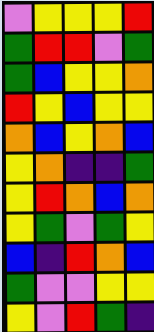[["violet", "yellow", "yellow", "yellow", "red"], ["green", "red", "red", "violet", "green"], ["green", "blue", "yellow", "yellow", "orange"], ["red", "yellow", "blue", "yellow", "yellow"], ["orange", "blue", "yellow", "orange", "blue"], ["yellow", "orange", "indigo", "indigo", "green"], ["yellow", "red", "orange", "blue", "orange"], ["yellow", "green", "violet", "green", "yellow"], ["blue", "indigo", "red", "orange", "blue"], ["green", "violet", "violet", "yellow", "yellow"], ["yellow", "violet", "red", "green", "indigo"]]